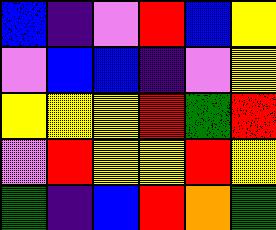[["blue", "indigo", "violet", "red", "blue", "yellow"], ["violet", "blue", "blue", "indigo", "violet", "yellow"], ["yellow", "yellow", "yellow", "red", "green", "red"], ["violet", "red", "yellow", "yellow", "red", "yellow"], ["green", "indigo", "blue", "red", "orange", "green"]]